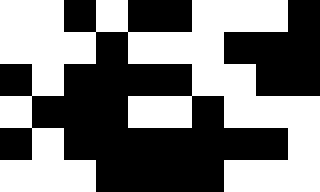[["white", "white", "black", "white", "black", "black", "white", "white", "white", "black"], ["white", "white", "white", "black", "white", "white", "white", "black", "black", "black"], ["black", "white", "black", "black", "black", "black", "white", "white", "black", "black"], ["white", "black", "black", "black", "white", "white", "black", "white", "white", "white"], ["black", "white", "black", "black", "black", "black", "black", "black", "black", "white"], ["white", "white", "white", "black", "black", "black", "black", "white", "white", "white"]]